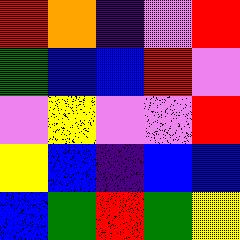[["red", "orange", "indigo", "violet", "red"], ["green", "blue", "blue", "red", "violet"], ["violet", "yellow", "violet", "violet", "red"], ["yellow", "blue", "indigo", "blue", "blue"], ["blue", "green", "red", "green", "yellow"]]